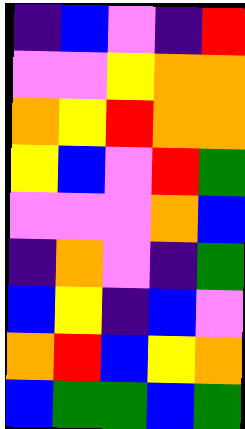[["indigo", "blue", "violet", "indigo", "red"], ["violet", "violet", "yellow", "orange", "orange"], ["orange", "yellow", "red", "orange", "orange"], ["yellow", "blue", "violet", "red", "green"], ["violet", "violet", "violet", "orange", "blue"], ["indigo", "orange", "violet", "indigo", "green"], ["blue", "yellow", "indigo", "blue", "violet"], ["orange", "red", "blue", "yellow", "orange"], ["blue", "green", "green", "blue", "green"]]